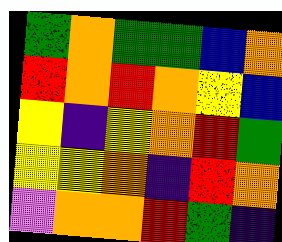[["green", "orange", "green", "green", "blue", "orange"], ["red", "orange", "red", "orange", "yellow", "blue"], ["yellow", "indigo", "yellow", "orange", "red", "green"], ["yellow", "yellow", "orange", "indigo", "red", "orange"], ["violet", "orange", "orange", "red", "green", "indigo"]]